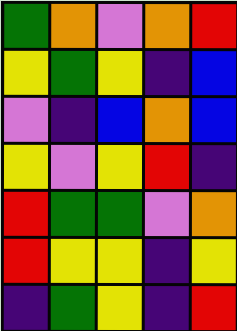[["green", "orange", "violet", "orange", "red"], ["yellow", "green", "yellow", "indigo", "blue"], ["violet", "indigo", "blue", "orange", "blue"], ["yellow", "violet", "yellow", "red", "indigo"], ["red", "green", "green", "violet", "orange"], ["red", "yellow", "yellow", "indigo", "yellow"], ["indigo", "green", "yellow", "indigo", "red"]]